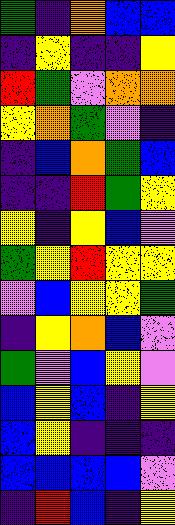[["green", "indigo", "orange", "blue", "blue"], ["indigo", "yellow", "indigo", "indigo", "yellow"], ["red", "green", "violet", "orange", "orange"], ["yellow", "orange", "green", "violet", "indigo"], ["indigo", "blue", "orange", "green", "blue"], ["indigo", "indigo", "red", "green", "yellow"], ["yellow", "indigo", "yellow", "blue", "violet"], ["green", "yellow", "red", "yellow", "yellow"], ["violet", "blue", "yellow", "yellow", "green"], ["indigo", "yellow", "orange", "blue", "violet"], ["green", "violet", "blue", "yellow", "violet"], ["blue", "yellow", "blue", "indigo", "yellow"], ["blue", "yellow", "indigo", "indigo", "indigo"], ["blue", "blue", "blue", "blue", "violet"], ["indigo", "red", "blue", "indigo", "yellow"]]